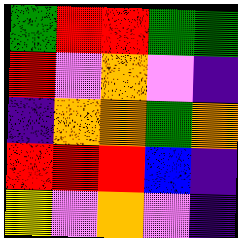[["green", "red", "red", "green", "green"], ["red", "violet", "orange", "violet", "indigo"], ["indigo", "orange", "orange", "green", "orange"], ["red", "red", "red", "blue", "indigo"], ["yellow", "violet", "orange", "violet", "indigo"]]